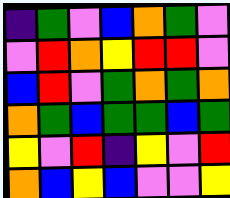[["indigo", "green", "violet", "blue", "orange", "green", "violet"], ["violet", "red", "orange", "yellow", "red", "red", "violet"], ["blue", "red", "violet", "green", "orange", "green", "orange"], ["orange", "green", "blue", "green", "green", "blue", "green"], ["yellow", "violet", "red", "indigo", "yellow", "violet", "red"], ["orange", "blue", "yellow", "blue", "violet", "violet", "yellow"]]